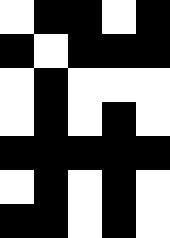[["white", "black", "black", "white", "black"], ["black", "white", "black", "black", "black"], ["white", "black", "white", "white", "white"], ["white", "black", "white", "black", "white"], ["black", "black", "black", "black", "black"], ["white", "black", "white", "black", "white"], ["black", "black", "white", "black", "white"]]